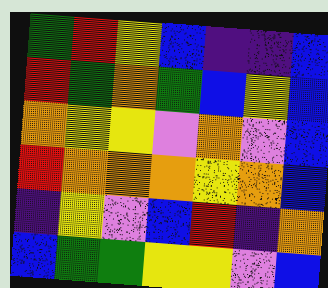[["green", "red", "yellow", "blue", "indigo", "indigo", "blue"], ["red", "green", "orange", "green", "blue", "yellow", "blue"], ["orange", "yellow", "yellow", "violet", "orange", "violet", "blue"], ["red", "orange", "orange", "orange", "yellow", "orange", "blue"], ["indigo", "yellow", "violet", "blue", "red", "indigo", "orange"], ["blue", "green", "green", "yellow", "yellow", "violet", "blue"]]